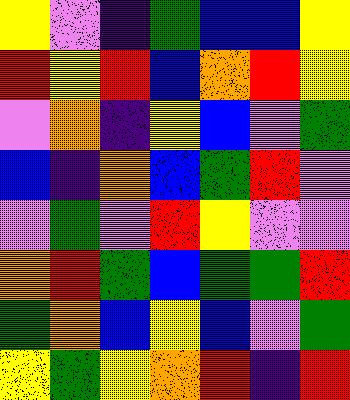[["yellow", "violet", "indigo", "green", "blue", "blue", "yellow"], ["red", "yellow", "red", "blue", "orange", "red", "yellow"], ["violet", "orange", "indigo", "yellow", "blue", "violet", "green"], ["blue", "indigo", "orange", "blue", "green", "red", "violet"], ["violet", "green", "violet", "red", "yellow", "violet", "violet"], ["orange", "red", "green", "blue", "green", "green", "red"], ["green", "orange", "blue", "yellow", "blue", "violet", "green"], ["yellow", "green", "yellow", "orange", "red", "indigo", "red"]]